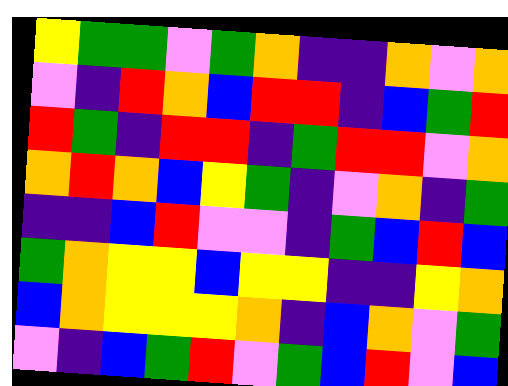[["yellow", "green", "green", "violet", "green", "orange", "indigo", "indigo", "orange", "violet", "orange"], ["violet", "indigo", "red", "orange", "blue", "red", "red", "indigo", "blue", "green", "red"], ["red", "green", "indigo", "red", "red", "indigo", "green", "red", "red", "violet", "orange"], ["orange", "red", "orange", "blue", "yellow", "green", "indigo", "violet", "orange", "indigo", "green"], ["indigo", "indigo", "blue", "red", "violet", "violet", "indigo", "green", "blue", "red", "blue"], ["green", "orange", "yellow", "yellow", "blue", "yellow", "yellow", "indigo", "indigo", "yellow", "orange"], ["blue", "orange", "yellow", "yellow", "yellow", "orange", "indigo", "blue", "orange", "violet", "green"], ["violet", "indigo", "blue", "green", "red", "violet", "green", "blue", "red", "violet", "blue"]]